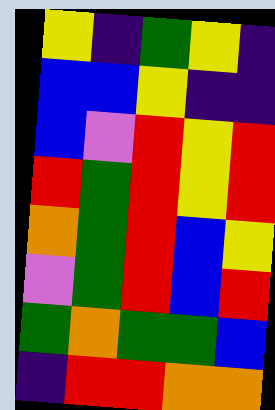[["yellow", "indigo", "green", "yellow", "indigo"], ["blue", "blue", "yellow", "indigo", "indigo"], ["blue", "violet", "red", "yellow", "red"], ["red", "green", "red", "yellow", "red"], ["orange", "green", "red", "blue", "yellow"], ["violet", "green", "red", "blue", "red"], ["green", "orange", "green", "green", "blue"], ["indigo", "red", "red", "orange", "orange"]]